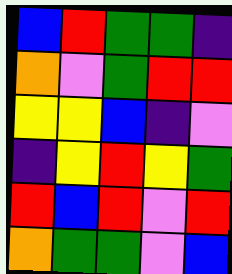[["blue", "red", "green", "green", "indigo"], ["orange", "violet", "green", "red", "red"], ["yellow", "yellow", "blue", "indigo", "violet"], ["indigo", "yellow", "red", "yellow", "green"], ["red", "blue", "red", "violet", "red"], ["orange", "green", "green", "violet", "blue"]]